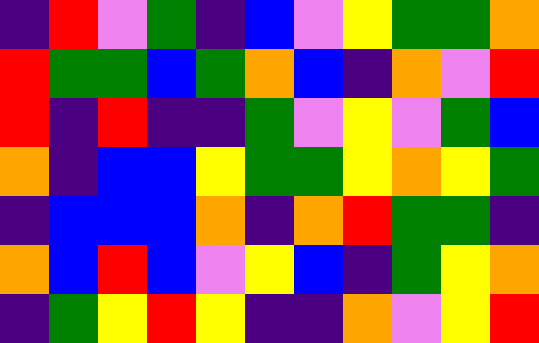[["indigo", "red", "violet", "green", "indigo", "blue", "violet", "yellow", "green", "green", "orange"], ["red", "green", "green", "blue", "green", "orange", "blue", "indigo", "orange", "violet", "red"], ["red", "indigo", "red", "indigo", "indigo", "green", "violet", "yellow", "violet", "green", "blue"], ["orange", "indigo", "blue", "blue", "yellow", "green", "green", "yellow", "orange", "yellow", "green"], ["indigo", "blue", "blue", "blue", "orange", "indigo", "orange", "red", "green", "green", "indigo"], ["orange", "blue", "red", "blue", "violet", "yellow", "blue", "indigo", "green", "yellow", "orange"], ["indigo", "green", "yellow", "red", "yellow", "indigo", "indigo", "orange", "violet", "yellow", "red"]]